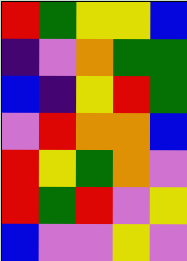[["red", "green", "yellow", "yellow", "blue"], ["indigo", "violet", "orange", "green", "green"], ["blue", "indigo", "yellow", "red", "green"], ["violet", "red", "orange", "orange", "blue"], ["red", "yellow", "green", "orange", "violet"], ["red", "green", "red", "violet", "yellow"], ["blue", "violet", "violet", "yellow", "violet"]]